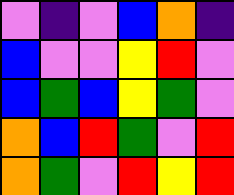[["violet", "indigo", "violet", "blue", "orange", "indigo"], ["blue", "violet", "violet", "yellow", "red", "violet"], ["blue", "green", "blue", "yellow", "green", "violet"], ["orange", "blue", "red", "green", "violet", "red"], ["orange", "green", "violet", "red", "yellow", "red"]]